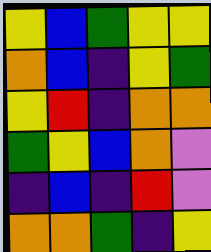[["yellow", "blue", "green", "yellow", "yellow"], ["orange", "blue", "indigo", "yellow", "green"], ["yellow", "red", "indigo", "orange", "orange"], ["green", "yellow", "blue", "orange", "violet"], ["indigo", "blue", "indigo", "red", "violet"], ["orange", "orange", "green", "indigo", "yellow"]]